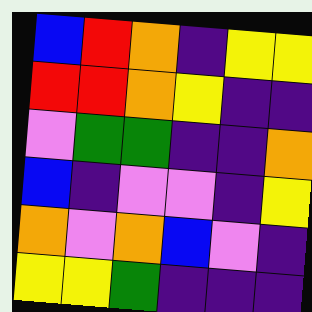[["blue", "red", "orange", "indigo", "yellow", "yellow"], ["red", "red", "orange", "yellow", "indigo", "indigo"], ["violet", "green", "green", "indigo", "indigo", "orange"], ["blue", "indigo", "violet", "violet", "indigo", "yellow"], ["orange", "violet", "orange", "blue", "violet", "indigo"], ["yellow", "yellow", "green", "indigo", "indigo", "indigo"]]